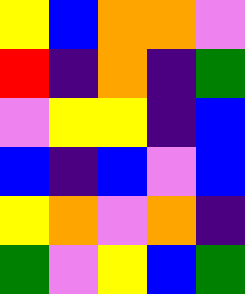[["yellow", "blue", "orange", "orange", "violet"], ["red", "indigo", "orange", "indigo", "green"], ["violet", "yellow", "yellow", "indigo", "blue"], ["blue", "indigo", "blue", "violet", "blue"], ["yellow", "orange", "violet", "orange", "indigo"], ["green", "violet", "yellow", "blue", "green"]]